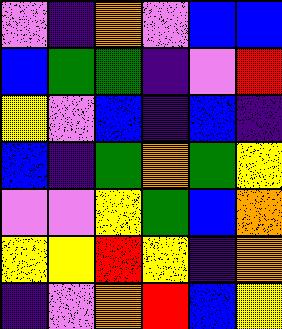[["violet", "indigo", "orange", "violet", "blue", "blue"], ["blue", "green", "green", "indigo", "violet", "red"], ["yellow", "violet", "blue", "indigo", "blue", "indigo"], ["blue", "indigo", "green", "orange", "green", "yellow"], ["violet", "violet", "yellow", "green", "blue", "orange"], ["yellow", "yellow", "red", "yellow", "indigo", "orange"], ["indigo", "violet", "orange", "red", "blue", "yellow"]]